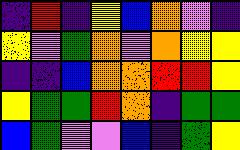[["indigo", "red", "indigo", "yellow", "blue", "orange", "violet", "indigo"], ["yellow", "violet", "green", "orange", "violet", "orange", "yellow", "yellow"], ["indigo", "indigo", "blue", "orange", "orange", "red", "red", "yellow"], ["yellow", "green", "green", "red", "orange", "indigo", "green", "green"], ["blue", "green", "violet", "violet", "blue", "indigo", "green", "yellow"]]